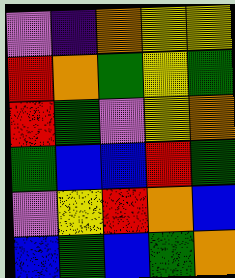[["violet", "indigo", "orange", "yellow", "yellow"], ["red", "orange", "green", "yellow", "green"], ["red", "green", "violet", "yellow", "orange"], ["green", "blue", "blue", "red", "green"], ["violet", "yellow", "red", "orange", "blue"], ["blue", "green", "blue", "green", "orange"]]